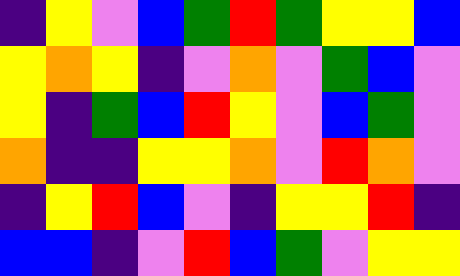[["indigo", "yellow", "violet", "blue", "green", "red", "green", "yellow", "yellow", "blue"], ["yellow", "orange", "yellow", "indigo", "violet", "orange", "violet", "green", "blue", "violet"], ["yellow", "indigo", "green", "blue", "red", "yellow", "violet", "blue", "green", "violet"], ["orange", "indigo", "indigo", "yellow", "yellow", "orange", "violet", "red", "orange", "violet"], ["indigo", "yellow", "red", "blue", "violet", "indigo", "yellow", "yellow", "red", "indigo"], ["blue", "blue", "indigo", "violet", "red", "blue", "green", "violet", "yellow", "yellow"]]